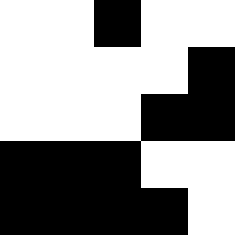[["white", "white", "black", "white", "white"], ["white", "white", "white", "white", "black"], ["white", "white", "white", "black", "black"], ["black", "black", "black", "white", "white"], ["black", "black", "black", "black", "white"]]